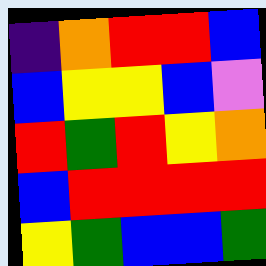[["indigo", "orange", "red", "red", "blue"], ["blue", "yellow", "yellow", "blue", "violet"], ["red", "green", "red", "yellow", "orange"], ["blue", "red", "red", "red", "red"], ["yellow", "green", "blue", "blue", "green"]]